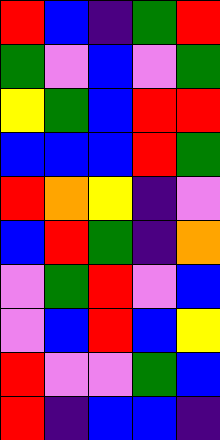[["red", "blue", "indigo", "green", "red"], ["green", "violet", "blue", "violet", "green"], ["yellow", "green", "blue", "red", "red"], ["blue", "blue", "blue", "red", "green"], ["red", "orange", "yellow", "indigo", "violet"], ["blue", "red", "green", "indigo", "orange"], ["violet", "green", "red", "violet", "blue"], ["violet", "blue", "red", "blue", "yellow"], ["red", "violet", "violet", "green", "blue"], ["red", "indigo", "blue", "blue", "indigo"]]